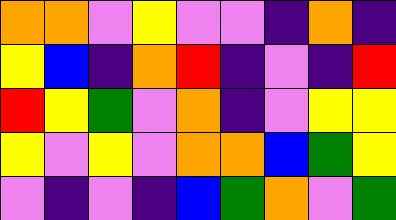[["orange", "orange", "violet", "yellow", "violet", "violet", "indigo", "orange", "indigo"], ["yellow", "blue", "indigo", "orange", "red", "indigo", "violet", "indigo", "red"], ["red", "yellow", "green", "violet", "orange", "indigo", "violet", "yellow", "yellow"], ["yellow", "violet", "yellow", "violet", "orange", "orange", "blue", "green", "yellow"], ["violet", "indigo", "violet", "indigo", "blue", "green", "orange", "violet", "green"]]